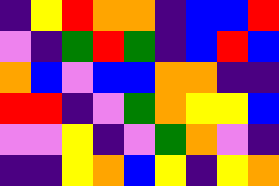[["indigo", "yellow", "red", "orange", "orange", "indigo", "blue", "blue", "red"], ["violet", "indigo", "green", "red", "green", "indigo", "blue", "red", "blue"], ["orange", "blue", "violet", "blue", "blue", "orange", "orange", "indigo", "indigo"], ["red", "red", "indigo", "violet", "green", "orange", "yellow", "yellow", "blue"], ["violet", "violet", "yellow", "indigo", "violet", "green", "orange", "violet", "indigo"], ["indigo", "indigo", "yellow", "orange", "blue", "yellow", "indigo", "yellow", "orange"]]